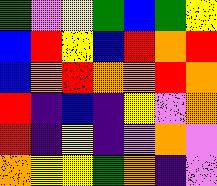[["green", "violet", "yellow", "green", "blue", "green", "yellow"], ["blue", "red", "yellow", "blue", "red", "orange", "red"], ["blue", "orange", "red", "orange", "orange", "red", "orange"], ["red", "indigo", "blue", "indigo", "yellow", "violet", "orange"], ["red", "indigo", "yellow", "indigo", "violet", "orange", "violet"], ["orange", "yellow", "yellow", "green", "orange", "indigo", "violet"]]